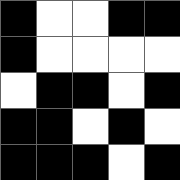[["black", "white", "white", "black", "black"], ["black", "white", "white", "white", "white"], ["white", "black", "black", "white", "black"], ["black", "black", "white", "black", "white"], ["black", "black", "black", "white", "black"]]